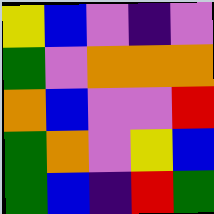[["yellow", "blue", "violet", "indigo", "violet"], ["green", "violet", "orange", "orange", "orange"], ["orange", "blue", "violet", "violet", "red"], ["green", "orange", "violet", "yellow", "blue"], ["green", "blue", "indigo", "red", "green"]]